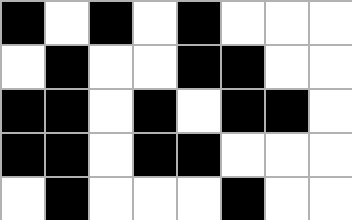[["black", "white", "black", "white", "black", "white", "white", "white"], ["white", "black", "white", "white", "black", "black", "white", "white"], ["black", "black", "white", "black", "white", "black", "black", "white"], ["black", "black", "white", "black", "black", "white", "white", "white"], ["white", "black", "white", "white", "white", "black", "white", "white"]]